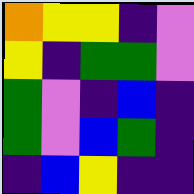[["orange", "yellow", "yellow", "indigo", "violet"], ["yellow", "indigo", "green", "green", "violet"], ["green", "violet", "indigo", "blue", "indigo"], ["green", "violet", "blue", "green", "indigo"], ["indigo", "blue", "yellow", "indigo", "indigo"]]